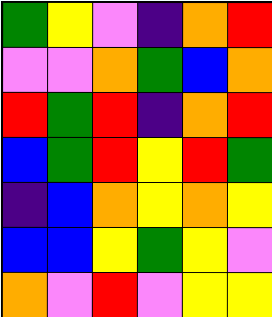[["green", "yellow", "violet", "indigo", "orange", "red"], ["violet", "violet", "orange", "green", "blue", "orange"], ["red", "green", "red", "indigo", "orange", "red"], ["blue", "green", "red", "yellow", "red", "green"], ["indigo", "blue", "orange", "yellow", "orange", "yellow"], ["blue", "blue", "yellow", "green", "yellow", "violet"], ["orange", "violet", "red", "violet", "yellow", "yellow"]]